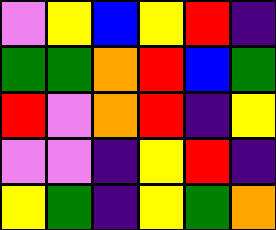[["violet", "yellow", "blue", "yellow", "red", "indigo"], ["green", "green", "orange", "red", "blue", "green"], ["red", "violet", "orange", "red", "indigo", "yellow"], ["violet", "violet", "indigo", "yellow", "red", "indigo"], ["yellow", "green", "indigo", "yellow", "green", "orange"]]